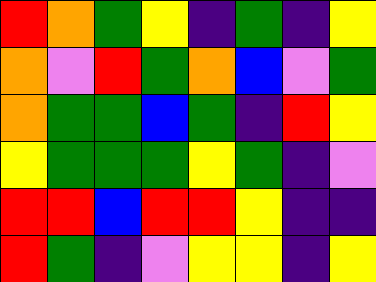[["red", "orange", "green", "yellow", "indigo", "green", "indigo", "yellow"], ["orange", "violet", "red", "green", "orange", "blue", "violet", "green"], ["orange", "green", "green", "blue", "green", "indigo", "red", "yellow"], ["yellow", "green", "green", "green", "yellow", "green", "indigo", "violet"], ["red", "red", "blue", "red", "red", "yellow", "indigo", "indigo"], ["red", "green", "indigo", "violet", "yellow", "yellow", "indigo", "yellow"]]